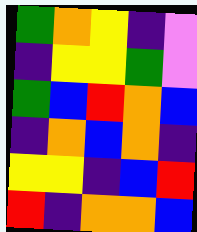[["green", "orange", "yellow", "indigo", "violet"], ["indigo", "yellow", "yellow", "green", "violet"], ["green", "blue", "red", "orange", "blue"], ["indigo", "orange", "blue", "orange", "indigo"], ["yellow", "yellow", "indigo", "blue", "red"], ["red", "indigo", "orange", "orange", "blue"]]